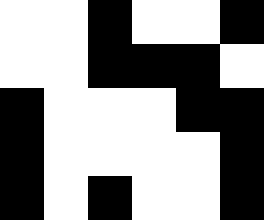[["white", "white", "black", "white", "white", "black"], ["white", "white", "black", "black", "black", "white"], ["black", "white", "white", "white", "black", "black"], ["black", "white", "white", "white", "white", "black"], ["black", "white", "black", "white", "white", "black"]]